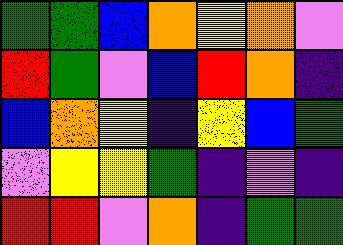[["green", "green", "blue", "orange", "yellow", "orange", "violet"], ["red", "green", "violet", "blue", "red", "orange", "indigo"], ["blue", "orange", "yellow", "indigo", "yellow", "blue", "green"], ["violet", "yellow", "yellow", "green", "indigo", "violet", "indigo"], ["red", "red", "violet", "orange", "indigo", "green", "green"]]